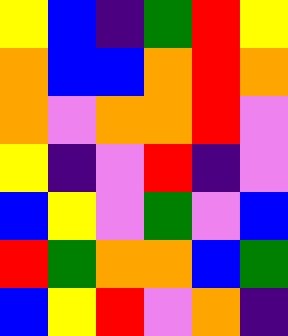[["yellow", "blue", "indigo", "green", "red", "yellow"], ["orange", "blue", "blue", "orange", "red", "orange"], ["orange", "violet", "orange", "orange", "red", "violet"], ["yellow", "indigo", "violet", "red", "indigo", "violet"], ["blue", "yellow", "violet", "green", "violet", "blue"], ["red", "green", "orange", "orange", "blue", "green"], ["blue", "yellow", "red", "violet", "orange", "indigo"]]